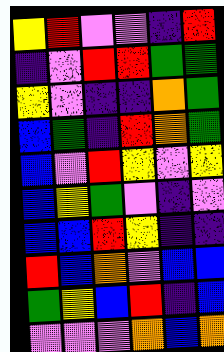[["yellow", "red", "violet", "violet", "indigo", "red"], ["indigo", "violet", "red", "red", "green", "green"], ["yellow", "violet", "indigo", "indigo", "orange", "green"], ["blue", "green", "indigo", "red", "orange", "green"], ["blue", "violet", "red", "yellow", "violet", "yellow"], ["blue", "yellow", "green", "violet", "indigo", "violet"], ["blue", "blue", "red", "yellow", "indigo", "indigo"], ["red", "blue", "orange", "violet", "blue", "blue"], ["green", "yellow", "blue", "red", "indigo", "blue"], ["violet", "violet", "violet", "orange", "blue", "orange"]]